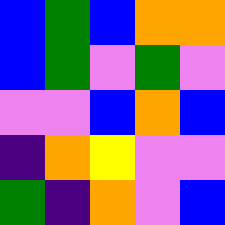[["blue", "green", "blue", "orange", "orange"], ["blue", "green", "violet", "green", "violet"], ["violet", "violet", "blue", "orange", "blue"], ["indigo", "orange", "yellow", "violet", "violet"], ["green", "indigo", "orange", "violet", "blue"]]